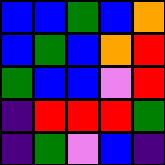[["blue", "blue", "green", "blue", "orange"], ["blue", "green", "blue", "orange", "red"], ["green", "blue", "blue", "violet", "red"], ["indigo", "red", "red", "red", "green"], ["indigo", "green", "violet", "blue", "indigo"]]